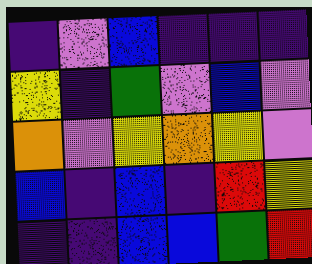[["indigo", "violet", "blue", "indigo", "indigo", "indigo"], ["yellow", "indigo", "green", "violet", "blue", "violet"], ["orange", "violet", "yellow", "orange", "yellow", "violet"], ["blue", "indigo", "blue", "indigo", "red", "yellow"], ["indigo", "indigo", "blue", "blue", "green", "red"]]